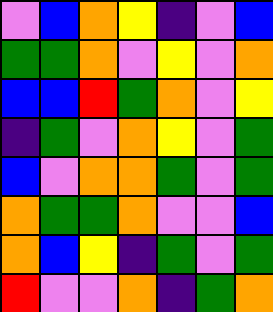[["violet", "blue", "orange", "yellow", "indigo", "violet", "blue"], ["green", "green", "orange", "violet", "yellow", "violet", "orange"], ["blue", "blue", "red", "green", "orange", "violet", "yellow"], ["indigo", "green", "violet", "orange", "yellow", "violet", "green"], ["blue", "violet", "orange", "orange", "green", "violet", "green"], ["orange", "green", "green", "orange", "violet", "violet", "blue"], ["orange", "blue", "yellow", "indigo", "green", "violet", "green"], ["red", "violet", "violet", "orange", "indigo", "green", "orange"]]